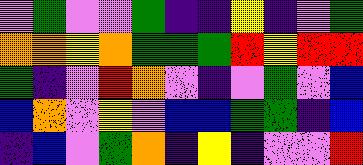[["violet", "green", "violet", "violet", "green", "indigo", "indigo", "yellow", "indigo", "violet", "green"], ["orange", "orange", "yellow", "orange", "green", "green", "green", "red", "yellow", "red", "red"], ["green", "indigo", "violet", "red", "orange", "violet", "indigo", "violet", "green", "violet", "blue"], ["blue", "orange", "violet", "yellow", "violet", "blue", "blue", "green", "green", "indigo", "blue"], ["indigo", "blue", "violet", "green", "orange", "indigo", "yellow", "indigo", "violet", "violet", "red"]]